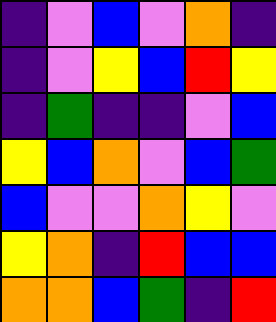[["indigo", "violet", "blue", "violet", "orange", "indigo"], ["indigo", "violet", "yellow", "blue", "red", "yellow"], ["indigo", "green", "indigo", "indigo", "violet", "blue"], ["yellow", "blue", "orange", "violet", "blue", "green"], ["blue", "violet", "violet", "orange", "yellow", "violet"], ["yellow", "orange", "indigo", "red", "blue", "blue"], ["orange", "orange", "blue", "green", "indigo", "red"]]